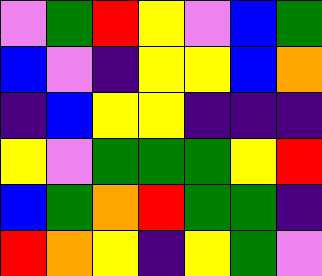[["violet", "green", "red", "yellow", "violet", "blue", "green"], ["blue", "violet", "indigo", "yellow", "yellow", "blue", "orange"], ["indigo", "blue", "yellow", "yellow", "indigo", "indigo", "indigo"], ["yellow", "violet", "green", "green", "green", "yellow", "red"], ["blue", "green", "orange", "red", "green", "green", "indigo"], ["red", "orange", "yellow", "indigo", "yellow", "green", "violet"]]